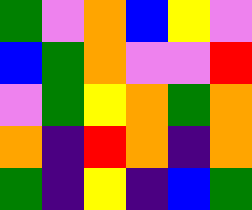[["green", "violet", "orange", "blue", "yellow", "violet"], ["blue", "green", "orange", "violet", "violet", "red"], ["violet", "green", "yellow", "orange", "green", "orange"], ["orange", "indigo", "red", "orange", "indigo", "orange"], ["green", "indigo", "yellow", "indigo", "blue", "green"]]